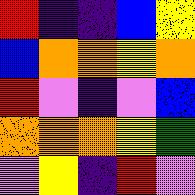[["red", "indigo", "indigo", "blue", "yellow"], ["blue", "orange", "orange", "yellow", "orange"], ["red", "violet", "indigo", "violet", "blue"], ["orange", "orange", "orange", "yellow", "green"], ["violet", "yellow", "indigo", "red", "violet"]]